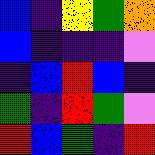[["blue", "indigo", "yellow", "green", "orange"], ["blue", "indigo", "indigo", "indigo", "violet"], ["indigo", "blue", "red", "blue", "indigo"], ["green", "indigo", "red", "green", "violet"], ["red", "blue", "green", "indigo", "red"]]